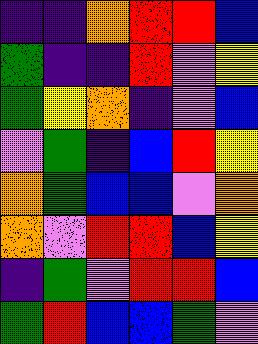[["indigo", "indigo", "orange", "red", "red", "blue"], ["green", "indigo", "indigo", "red", "violet", "yellow"], ["green", "yellow", "orange", "indigo", "violet", "blue"], ["violet", "green", "indigo", "blue", "red", "yellow"], ["orange", "green", "blue", "blue", "violet", "orange"], ["orange", "violet", "red", "red", "blue", "yellow"], ["indigo", "green", "violet", "red", "red", "blue"], ["green", "red", "blue", "blue", "green", "violet"]]